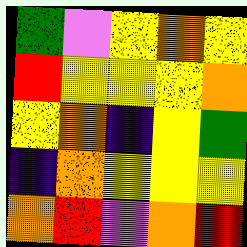[["green", "violet", "yellow", "orange", "yellow"], ["red", "yellow", "yellow", "yellow", "orange"], ["yellow", "orange", "indigo", "yellow", "green"], ["indigo", "orange", "yellow", "yellow", "yellow"], ["orange", "red", "violet", "orange", "red"]]